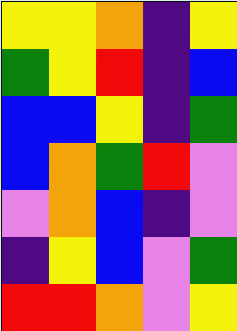[["yellow", "yellow", "orange", "indigo", "yellow"], ["green", "yellow", "red", "indigo", "blue"], ["blue", "blue", "yellow", "indigo", "green"], ["blue", "orange", "green", "red", "violet"], ["violet", "orange", "blue", "indigo", "violet"], ["indigo", "yellow", "blue", "violet", "green"], ["red", "red", "orange", "violet", "yellow"]]